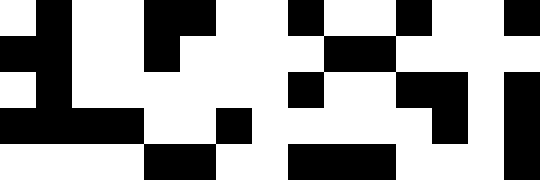[["white", "black", "white", "white", "black", "black", "white", "white", "black", "white", "white", "black", "white", "white", "black"], ["black", "black", "white", "white", "black", "white", "white", "white", "white", "black", "black", "white", "white", "white", "white"], ["white", "black", "white", "white", "white", "white", "white", "white", "black", "white", "white", "black", "black", "white", "black"], ["black", "black", "black", "black", "white", "white", "black", "white", "white", "white", "white", "white", "black", "white", "black"], ["white", "white", "white", "white", "black", "black", "white", "white", "black", "black", "black", "white", "white", "white", "black"]]